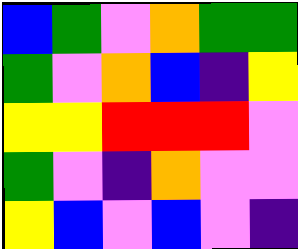[["blue", "green", "violet", "orange", "green", "green"], ["green", "violet", "orange", "blue", "indigo", "yellow"], ["yellow", "yellow", "red", "red", "red", "violet"], ["green", "violet", "indigo", "orange", "violet", "violet"], ["yellow", "blue", "violet", "blue", "violet", "indigo"]]